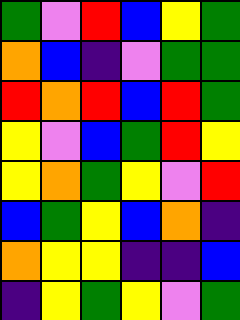[["green", "violet", "red", "blue", "yellow", "green"], ["orange", "blue", "indigo", "violet", "green", "green"], ["red", "orange", "red", "blue", "red", "green"], ["yellow", "violet", "blue", "green", "red", "yellow"], ["yellow", "orange", "green", "yellow", "violet", "red"], ["blue", "green", "yellow", "blue", "orange", "indigo"], ["orange", "yellow", "yellow", "indigo", "indigo", "blue"], ["indigo", "yellow", "green", "yellow", "violet", "green"]]